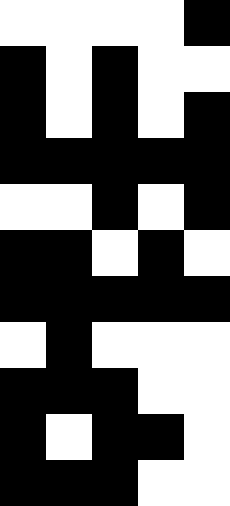[["white", "white", "white", "white", "black"], ["black", "white", "black", "white", "white"], ["black", "white", "black", "white", "black"], ["black", "black", "black", "black", "black"], ["white", "white", "black", "white", "black"], ["black", "black", "white", "black", "white"], ["black", "black", "black", "black", "black"], ["white", "black", "white", "white", "white"], ["black", "black", "black", "white", "white"], ["black", "white", "black", "black", "white"], ["black", "black", "black", "white", "white"]]